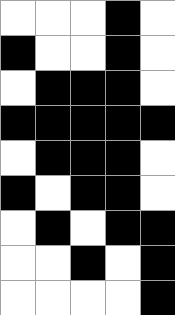[["white", "white", "white", "black", "white"], ["black", "white", "white", "black", "white"], ["white", "black", "black", "black", "white"], ["black", "black", "black", "black", "black"], ["white", "black", "black", "black", "white"], ["black", "white", "black", "black", "white"], ["white", "black", "white", "black", "black"], ["white", "white", "black", "white", "black"], ["white", "white", "white", "white", "black"]]